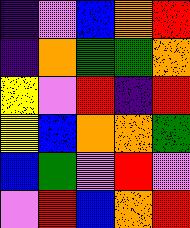[["indigo", "violet", "blue", "orange", "red"], ["indigo", "orange", "green", "green", "orange"], ["yellow", "violet", "red", "indigo", "red"], ["yellow", "blue", "orange", "orange", "green"], ["blue", "green", "violet", "red", "violet"], ["violet", "red", "blue", "orange", "red"]]